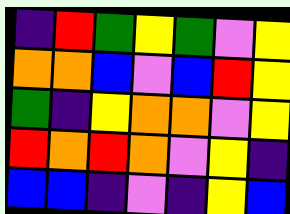[["indigo", "red", "green", "yellow", "green", "violet", "yellow"], ["orange", "orange", "blue", "violet", "blue", "red", "yellow"], ["green", "indigo", "yellow", "orange", "orange", "violet", "yellow"], ["red", "orange", "red", "orange", "violet", "yellow", "indigo"], ["blue", "blue", "indigo", "violet", "indigo", "yellow", "blue"]]